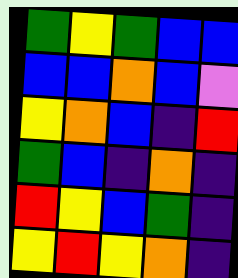[["green", "yellow", "green", "blue", "blue"], ["blue", "blue", "orange", "blue", "violet"], ["yellow", "orange", "blue", "indigo", "red"], ["green", "blue", "indigo", "orange", "indigo"], ["red", "yellow", "blue", "green", "indigo"], ["yellow", "red", "yellow", "orange", "indigo"]]